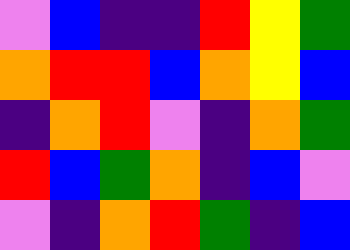[["violet", "blue", "indigo", "indigo", "red", "yellow", "green"], ["orange", "red", "red", "blue", "orange", "yellow", "blue"], ["indigo", "orange", "red", "violet", "indigo", "orange", "green"], ["red", "blue", "green", "orange", "indigo", "blue", "violet"], ["violet", "indigo", "orange", "red", "green", "indigo", "blue"]]